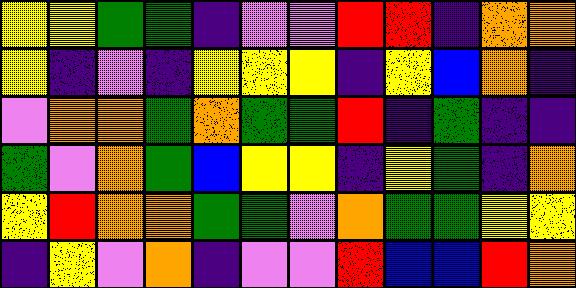[["yellow", "yellow", "green", "green", "indigo", "violet", "violet", "red", "red", "indigo", "orange", "orange"], ["yellow", "indigo", "violet", "indigo", "yellow", "yellow", "yellow", "indigo", "yellow", "blue", "orange", "indigo"], ["violet", "orange", "orange", "green", "orange", "green", "green", "red", "indigo", "green", "indigo", "indigo"], ["green", "violet", "orange", "green", "blue", "yellow", "yellow", "indigo", "yellow", "green", "indigo", "orange"], ["yellow", "red", "orange", "orange", "green", "green", "violet", "orange", "green", "green", "yellow", "yellow"], ["indigo", "yellow", "violet", "orange", "indigo", "violet", "violet", "red", "blue", "blue", "red", "orange"]]